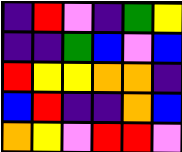[["indigo", "red", "violet", "indigo", "green", "yellow"], ["indigo", "indigo", "green", "blue", "violet", "blue"], ["red", "yellow", "yellow", "orange", "orange", "indigo"], ["blue", "red", "indigo", "indigo", "orange", "blue"], ["orange", "yellow", "violet", "red", "red", "violet"]]